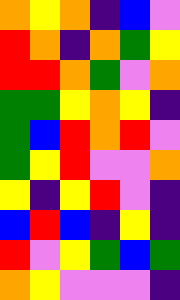[["orange", "yellow", "orange", "indigo", "blue", "violet"], ["red", "orange", "indigo", "orange", "green", "yellow"], ["red", "red", "orange", "green", "violet", "orange"], ["green", "green", "yellow", "orange", "yellow", "indigo"], ["green", "blue", "red", "orange", "red", "violet"], ["green", "yellow", "red", "violet", "violet", "orange"], ["yellow", "indigo", "yellow", "red", "violet", "indigo"], ["blue", "red", "blue", "indigo", "yellow", "indigo"], ["red", "violet", "yellow", "green", "blue", "green"], ["orange", "yellow", "violet", "violet", "violet", "indigo"]]